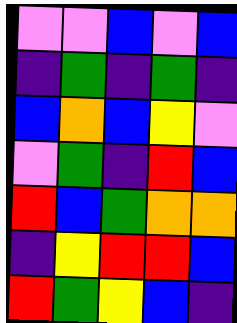[["violet", "violet", "blue", "violet", "blue"], ["indigo", "green", "indigo", "green", "indigo"], ["blue", "orange", "blue", "yellow", "violet"], ["violet", "green", "indigo", "red", "blue"], ["red", "blue", "green", "orange", "orange"], ["indigo", "yellow", "red", "red", "blue"], ["red", "green", "yellow", "blue", "indigo"]]